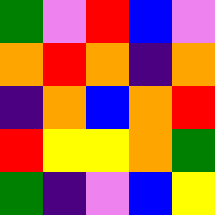[["green", "violet", "red", "blue", "violet"], ["orange", "red", "orange", "indigo", "orange"], ["indigo", "orange", "blue", "orange", "red"], ["red", "yellow", "yellow", "orange", "green"], ["green", "indigo", "violet", "blue", "yellow"]]